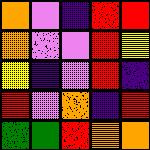[["orange", "violet", "indigo", "red", "red"], ["orange", "violet", "violet", "red", "yellow"], ["yellow", "indigo", "violet", "red", "indigo"], ["red", "violet", "orange", "indigo", "red"], ["green", "green", "red", "orange", "orange"]]